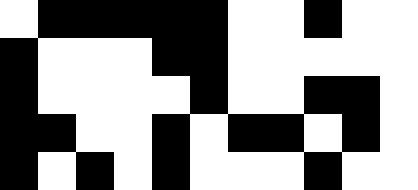[["white", "black", "black", "black", "black", "black", "white", "white", "black", "white", "white"], ["black", "white", "white", "white", "black", "black", "white", "white", "white", "white", "white"], ["black", "white", "white", "white", "white", "black", "white", "white", "black", "black", "white"], ["black", "black", "white", "white", "black", "white", "black", "black", "white", "black", "white"], ["black", "white", "black", "white", "black", "white", "white", "white", "black", "white", "white"]]